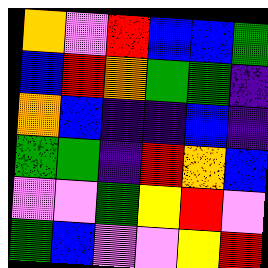[["orange", "violet", "red", "blue", "blue", "green"], ["blue", "red", "orange", "green", "green", "indigo"], ["orange", "blue", "indigo", "indigo", "blue", "indigo"], ["green", "green", "indigo", "red", "orange", "blue"], ["violet", "violet", "green", "yellow", "red", "violet"], ["green", "blue", "violet", "violet", "yellow", "red"]]